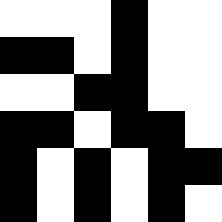[["white", "white", "white", "black", "white", "white"], ["black", "black", "white", "black", "white", "white"], ["white", "white", "black", "black", "white", "white"], ["black", "black", "white", "black", "black", "white"], ["black", "white", "black", "white", "black", "black"], ["black", "white", "black", "white", "black", "white"]]